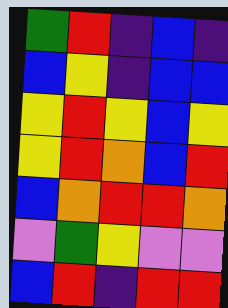[["green", "red", "indigo", "blue", "indigo"], ["blue", "yellow", "indigo", "blue", "blue"], ["yellow", "red", "yellow", "blue", "yellow"], ["yellow", "red", "orange", "blue", "red"], ["blue", "orange", "red", "red", "orange"], ["violet", "green", "yellow", "violet", "violet"], ["blue", "red", "indigo", "red", "red"]]